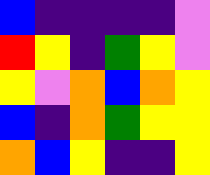[["blue", "indigo", "indigo", "indigo", "indigo", "violet"], ["red", "yellow", "indigo", "green", "yellow", "violet"], ["yellow", "violet", "orange", "blue", "orange", "yellow"], ["blue", "indigo", "orange", "green", "yellow", "yellow"], ["orange", "blue", "yellow", "indigo", "indigo", "yellow"]]